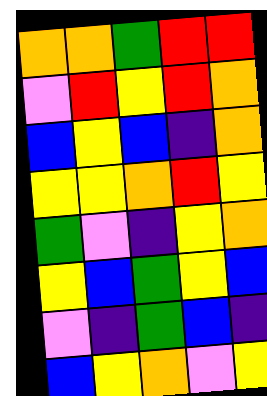[["orange", "orange", "green", "red", "red"], ["violet", "red", "yellow", "red", "orange"], ["blue", "yellow", "blue", "indigo", "orange"], ["yellow", "yellow", "orange", "red", "yellow"], ["green", "violet", "indigo", "yellow", "orange"], ["yellow", "blue", "green", "yellow", "blue"], ["violet", "indigo", "green", "blue", "indigo"], ["blue", "yellow", "orange", "violet", "yellow"]]